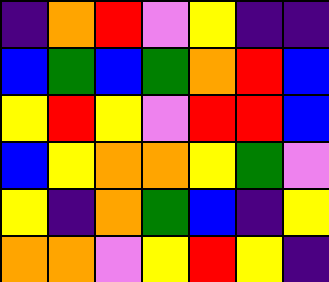[["indigo", "orange", "red", "violet", "yellow", "indigo", "indigo"], ["blue", "green", "blue", "green", "orange", "red", "blue"], ["yellow", "red", "yellow", "violet", "red", "red", "blue"], ["blue", "yellow", "orange", "orange", "yellow", "green", "violet"], ["yellow", "indigo", "orange", "green", "blue", "indigo", "yellow"], ["orange", "orange", "violet", "yellow", "red", "yellow", "indigo"]]